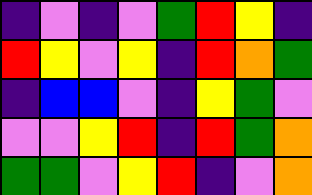[["indigo", "violet", "indigo", "violet", "green", "red", "yellow", "indigo"], ["red", "yellow", "violet", "yellow", "indigo", "red", "orange", "green"], ["indigo", "blue", "blue", "violet", "indigo", "yellow", "green", "violet"], ["violet", "violet", "yellow", "red", "indigo", "red", "green", "orange"], ["green", "green", "violet", "yellow", "red", "indigo", "violet", "orange"]]